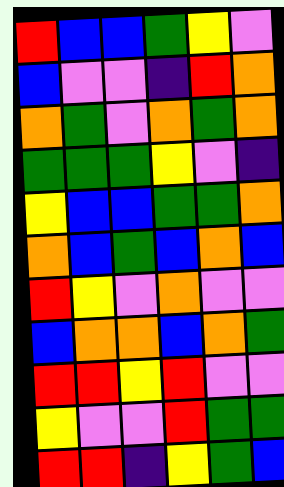[["red", "blue", "blue", "green", "yellow", "violet"], ["blue", "violet", "violet", "indigo", "red", "orange"], ["orange", "green", "violet", "orange", "green", "orange"], ["green", "green", "green", "yellow", "violet", "indigo"], ["yellow", "blue", "blue", "green", "green", "orange"], ["orange", "blue", "green", "blue", "orange", "blue"], ["red", "yellow", "violet", "orange", "violet", "violet"], ["blue", "orange", "orange", "blue", "orange", "green"], ["red", "red", "yellow", "red", "violet", "violet"], ["yellow", "violet", "violet", "red", "green", "green"], ["red", "red", "indigo", "yellow", "green", "blue"]]